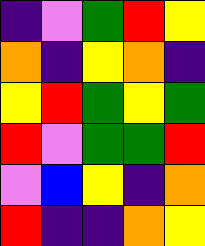[["indigo", "violet", "green", "red", "yellow"], ["orange", "indigo", "yellow", "orange", "indigo"], ["yellow", "red", "green", "yellow", "green"], ["red", "violet", "green", "green", "red"], ["violet", "blue", "yellow", "indigo", "orange"], ["red", "indigo", "indigo", "orange", "yellow"]]